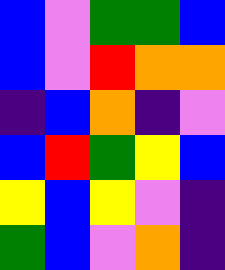[["blue", "violet", "green", "green", "blue"], ["blue", "violet", "red", "orange", "orange"], ["indigo", "blue", "orange", "indigo", "violet"], ["blue", "red", "green", "yellow", "blue"], ["yellow", "blue", "yellow", "violet", "indigo"], ["green", "blue", "violet", "orange", "indigo"]]